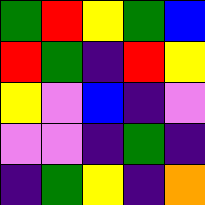[["green", "red", "yellow", "green", "blue"], ["red", "green", "indigo", "red", "yellow"], ["yellow", "violet", "blue", "indigo", "violet"], ["violet", "violet", "indigo", "green", "indigo"], ["indigo", "green", "yellow", "indigo", "orange"]]